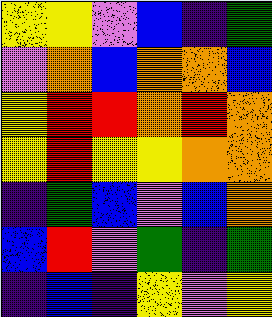[["yellow", "yellow", "violet", "blue", "indigo", "green"], ["violet", "orange", "blue", "orange", "orange", "blue"], ["yellow", "red", "red", "orange", "red", "orange"], ["yellow", "red", "yellow", "yellow", "orange", "orange"], ["indigo", "green", "blue", "violet", "blue", "orange"], ["blue", "red", "violet", "green", "indigo", "green"], ["indigo", "blue", "indigo", "yellow", "violet", "yellow"]]